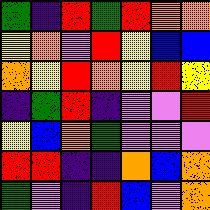[["green", "indigo", "red", "green", "red", "orange", "orange"], ["yellow", "orange", "violet", "red", "yellow", "blue", "blue"], ["orange", "yellow", "red", "orange", "yellow", "red", "yellow"], ["indigo", "green", "red", "indigo", "violet", "violet", "red"], ["yellow", "blue", "orange", "green", "violet", "violet", "violet"], ["red", "red", "indigo", "indigo", "orange", "blue", "orange"], ["green", "violet", "indigo", "red", "blue", "violet", "orange"]]